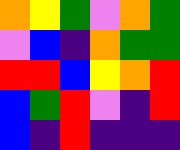[["orange", "yellow", "green", "violet", "orange", "green"], ["violet", "blue", "indigo", "orange", "green", "green"], ["red", "red", "blue", "yellow", "orange", "red"], ["blue", "green", "red", "violet", "indigo", "red"], ["blue", "indigo", "red", "indigo", "indigo", "indigo"]]